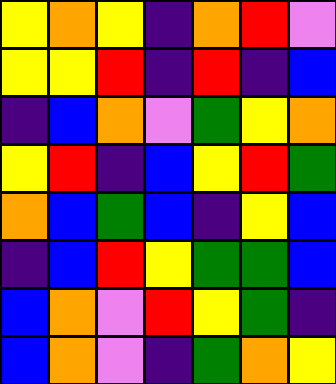[["yellow", "orange", "yellow", "indigo", "orange", "red", "violet"], ["yellow", "yellow", "red", "indigo", "red", "indigo", "blue"], ["indigo", "blue", "orange", "violet", "green", "yellow", "orange"], ["yellow", "red", "indigo", "blue", "yellow", "red", "green"], ["orange", "blue", "green", "blue", "indigo", "yellow", "blue"], ["indigo", "blue", "red", "yellow", "green", "green", "blue"], ["blue", "orange", "violet", "red", "yellow", "green", "indigo"], ["blue", "orange", "violet", "indigo", "green", "orange", "yellow"]]